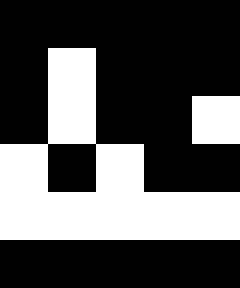[["black", "black", "black", "black", "black"], ["black", "white", "black", "black", "black"], ["black", "white", "black", "black", "white"], ["white", "black", "white", "black", "black"], ["white", "white", "white", "white", "white"], ["black", "black", "black", "black", "black"]]